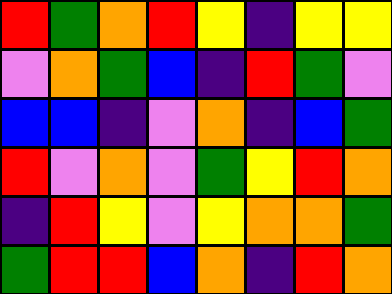[["red", "green", "orange", "red", "yellow", "indigo", "yellow", "yellow"], ["violet", "orange", "green", "blue", "indigo", "red", "green", "violet"], ["blue", "blue", "indigo", "violet", "orange", "indigo", "blue", "green"], ["red", "violet", "orange", "violet", "green", "yellow", "red", "orange"], ["indigo", "red", "yellow", "violet", "yellow", "orange", "orange", "green"], ["green", "red", "red", "blue", "orange", "indigo", "red", "orange"]]